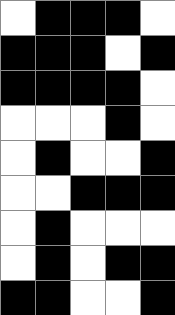[["white", "black", "black", "black", "white"], ["black", "black", "black", "white", "black"], ["black", "black", "black", "black", "white"], ["white", "white", "white", "black", "white"], ["white", "black", "white", "white", "black"], ["white", "white", "black", "black", "black"], ["white", "black", "white", "white", "white"], ["white", "black", "white", "black", "black"], ["black", "black", "white", "white", "black"]]